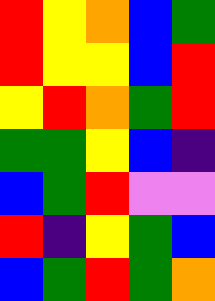[["red", "yellow", "orange", "blue", "green"], ["red", "yellow", "yellow", "blue", "red"], ["yellow", "red", "orange", "green", "red"], ["green", "green", "yellow", "blue", "indigo"], ["blue", "green", "red", "violet", "violet"], ["red", "indigo", "yellow", "green", "blue"], ["blue", "green", "red", "green", "orange"]]